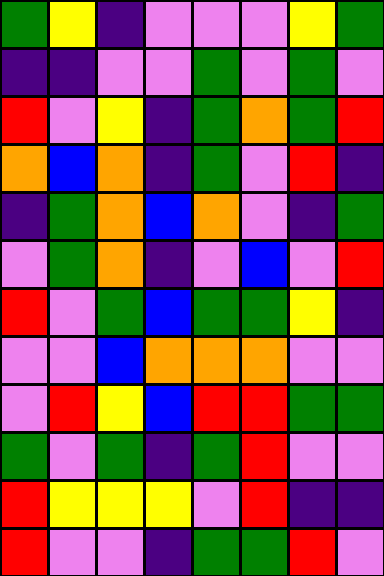[["green", "yellow", "indigo", "violet", "violet", "violet", "yellow", "green"], ["indigo", "indigo", "violet", "violet", "green", "violet", "green", "violet"], ["red", "violet", "yellow", "indigo", "green", "orange", "green", "red"], ["orange", "blue", "orange", "indigo", "green", "violet", "red", "indigo"], ["indigo", "green", "orange", "blue", "orange", "violet", "indigo", "green"], ["violet", "green", "orange", "indigo", "violet", "blue", "violet", "red"], ["red", "violet", "green", "blue", "green", "green", "yellow", "indigo"], ["violet", "violet", "blue", "orange", "orange", "orange", "violet", "violet"], ["violet", "red", "yellow", "blue", "red", "red", "green", "green"], ["green", "violet", "green", "indigo", "green", "red", "violet", "violet"], ["red", "yellow", "yellow", "yellow", "violet", "red", "indigo", "indigo"], ["red", "violet", "violet", "indigo", "green", "green", "red", "violet"]]